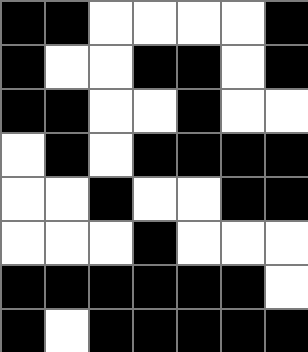[["black", "black", "white", "white", "white", "white", "black"], ["black", "white", "white", "black", "black", "white", "black"], ["black", "black", "white", "white", "black", "white", "white"], ["white", "black", "white", "black", "black", "black", "black"], ["white", "white", "black", "white", "white", "black", "black"], ["white", "white", "white", "black", "white", "white", "white"], ["black", "black", "black", "black", "black", "black", "white"], ["black", "white", "black", "black", "black", "black", "black"]]